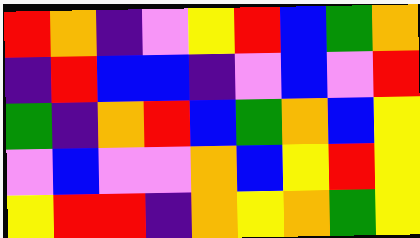[["red", "orange", "indigo", "violet", "yellow", "red", "blue", "green", "orange"], ["indigo", "red", "blue", "blue", "indigo", "violet", "blue", "violet", "red"], ["green", "indigo", "orange", "red", "blue", "green", "orange", "blue", "yellow"], ["violet", "blue", "violet", "violet", "orange", "blue", "yellow", "red", "yellow"], ["yellow", "red", "red", "indigo", "orange", "yellow", "orange", "green", "yellow"]]